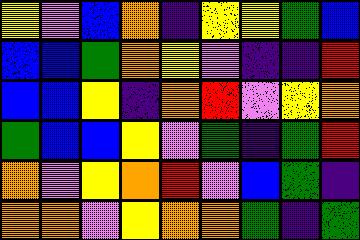[["yellow", "violet", "blue", "orange", "indigo", "yellow", "yellow", "green", "blue"], ["blue", "blue", "green", "orange", "yellow", "violet", "indigo", "indigo", "red"], ["blue", "blue", "yellow", "indigo", "orange", "red", "violet", "yellow", "orange"], ["green", "blue", "blue", "yellow", "violet", "green", "indigo", "green", "red"], ["orange", "violet", "yellow", "orange", "red", "violet", "blue", "green", "indigo"], ["orange", "orange", "violet", "yellow", "orange", "orange", "green", "indigo", "green"]]